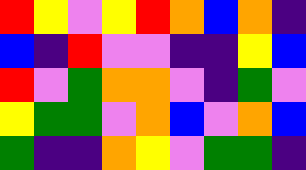[["red", "yellow", "violet", "yellow", "red", "orange", "blue", "orange", "indigo"], ["blue", "indigo", "red", "violet", "violet", "indigo", "indigo", "yellow", "blue"], ["red", "violet", "green", "orange", "orange", "violet", "indigo", "green", "violet"], ["yellow", "green", "green", "violet", "orange", "blue", "violet", "orange", "blue"], ["green", "indigo", "indigo", "orange", "yellow", "violet", "green", "green", "indigo"]]